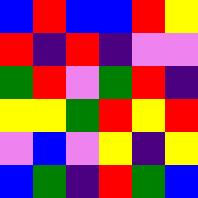[["blue", "red", "blue", "blue", "red", "yellow"], ["red", "indigo", "red", "indigo", "violet", "violet"], ["green", "red", "violet", "green", "red", "indigo"], ["yellow", "yellow", "green", "red", "yellow", "red"], ["violet", "blue", "violet", "yellow", "indigo", "yellow"], ["blue", "green", "indigo", "red", "green", "blue"]]